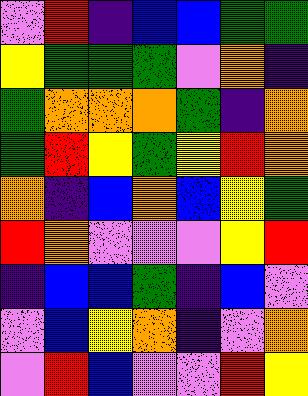[["violet", "red", "indigo", "blue", "blue", "green", "green"], ["yellow", "green", "green", "green", "violet", "orange", "indigo"], ["green", "orange", "orange", "orange", "green", "indigo", "orange"], ["green", "red", "yellow", "green", "yellow", "red", "orange"], ["orange", "indigo", "blue", "orange", "blue", "yellow", "green"], ["red", "orange", "violet", "violet", "violet", "yellow", "red"], ["indigo", "blue", "blue", "green", "indigo", "blue", "violet"], ["violet", "blue", "yellow", "orange", "indigo", "violet", "orange"], ["violet", "red", "blue", "violet", "violet", "red", "yellow"]]